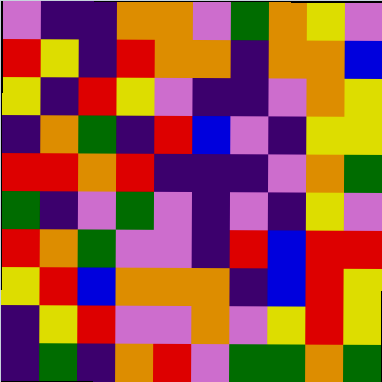[["violet", "indigo", "indigo", "orange", "orange", "violet", "green", "orange", "yellow", "violet"], ["red", "yellow", "indigo", "red", "orange", "orange", "indigo", "orange", "orange", "blue"], ["yellow", "indigo", "red", "yellow", "violet", "indigo", "indigo", "violet", "orange", "yellow"], ["indigo", "orange", "green", "indigo", "red", "blue", "violet", "indigo", "yellow", "yellow"], ["red", "red", "orange", "red", "indigo", "indigo", "indigo", "violet", "orange", "green"], ["green", "indigo", "violet", "green", "violet", "indigo", "violet", "indigo", "yellow", "violet"], ["red", "orange", "green", "violet", "violet", "indigo", "red", "blue", "red", "red"], ["yellow", "red", "blue", "orange", "orange", "orange", "indigo", "blue", "red", "yellow"], ["indigo", "yellow", "red", "violet", "violet", "orange", "violet", "yellow", "red", "yellow"], ["indigo", "green", "indigo", "orange", "red", "violet", "green", "green", "orange", "green"]]